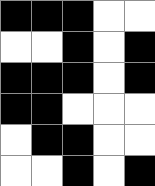[["black", "black", "black", "white", "white"], ["white", "white", "black", "white", "black"], ["black", "black", "black", "white", "black"], ["black", "black", "white", "white", "white"], ["white", "black", "black", "white", "white"], ["white", "white", "black", "white", "black"]]